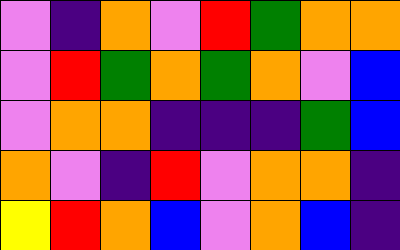[["violet", "indigo", "orange", "violet", "red", "green", "orange", "orange"], ["violet", "red", "green", "orange", "green", "orange", "violet", "blue"], ["violet", "orange", "orange", "indigo", "indigo", "indigo", "green", "blue"], ["orange", "violet", "indigo", "red", "violet", "orange", "orange", "indigo"], ["yellow", "red", "orange", "blue", "violet", "orange", "blue", "indigo"]]